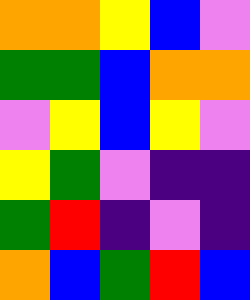[["orange", "orange", "yellow", "blue", "violet"], ["green", "green", "blue", "orange", "orange"], ["violet", "yellow", "blue", "yellow", "violet"], ["yellow", "green", "violet", "indigo", "indigo"], ["green", "red", "indigo", "violet", "indigo"], ["orange", "blue", "green", "red", "blue"]]